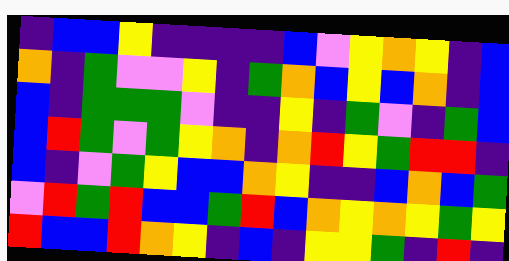[["indigo", "blue", "blue", "yellow", "indigo", "indigo", "indigo", "indigo", "blue", "violet", "yellow", "orange", "yellow", "indigo", "blue"], ["orange", "indigo", "green", "violet", "violet", "yellow", "indigo", "green", "orange", "blue", "yellow", "blue", "orange", "indigo", "blue"], ["blue", "indigo", "green", "green", "green", "violet", "indigo", "indigo", "yellow", "indigo", "green", "violet", "indigo", "green", "blue"], ["blue", "red", "green", "violet", "green", "yellow", "orange", "indigo", "orange", "red", "yellow", "green", "red", "red", "indigo"], ["blue", "indigo", "violet", "green", "yellow", "blue", "blue", "orange", "yellow", "indigo", "indigo", "blue", "orange", "blue", "green"], ["violet", "red", "green", "red", "blue", "blue", "green", "red", "blue", "orange", "yellow", "orange", "yellow", "green", "yellow"], ["red", "blue", "blue", "red", "orange", "yellow", "indigo", "blue", "indigo", "yellow", "yellow", "green", "indigo", "red", "indigo"]]